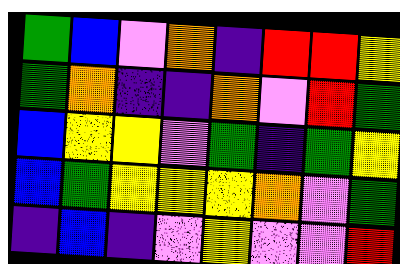[["green", "blue", "violet", "orange", "indigo", "red", "red", "yellow"], ["green", "orange", "indigo", "indigo", "orange", "violet", "red", "green"], ["blue", "yellow", "yellow", "violet", "green", "indigo", "green", "yellow"], ["blue", "green", "yellow", "yellow", "yellow", "orange", "violet", "green"], ["indigo", "blue", "indigo", "violet", "yellow", "violet", "violet", "red"]]